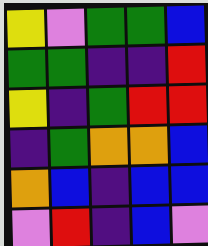[["yellow", "violet", "green", "green", "blue"], ["green", "green", "indigo", "indigo", "red"], ["yellow", "indigo", "green", "red", "red"], ["indigo", "green", "orange", "orange", "blue"], ["orange", "blue", "indigo", "blue", "blue"], ["violet", "red", "indigo", "blue", "violet"]]